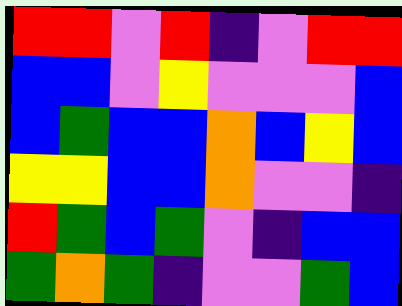[["red", "red", "violet", "red", "indigo", "violet", "red", "red"], ["blue", "blue", "violet", "yellow", "violet", "violet", "violet", "blue"], ["blue", "green", "blue", "blue", "orange", "blue", "yellow", "blue"], ["yellow", "yellow", "blue", "blue", "orange", "violet", "violet", "indigo"], ["red", "green", "blue", "green", "violet", "indigo", "blue", "blue"], ["green", "orange", "green", "indigo", "violet", "violet", "green", "blue"]]